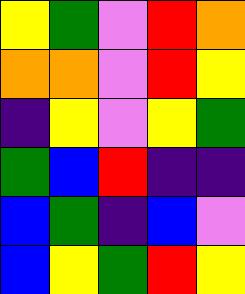[["yellow", "green", "violet", "red", "orange"], ["orange", "orange", "violet", "red", "yellow"], ["indigo", "yellow", "violet", "yellow", "green"], ["green", "blue", "red", "indigo", "indigo"], ["blue", "green", "indigo", "blue", "violet"], ["blue", "yellow", "green", "red", "yellow"]]